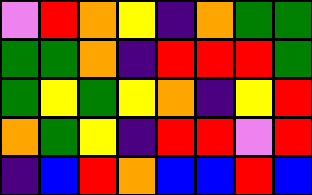[["violet", "red", "orange", "yellow", "indigo", "orange", "green", "green"], ["green", "green", "orange", "indigo", "red", "red", "red", "green"], ["green", "yellow", "green", "yellow", "orange", "indigo", "yellow", "red"], ["orange", "green", "yellow", "indigo", "red", "red", "violet", "red"], ["indigo", "blue", "red", "orange", "blue", "blue", "red", "blue"]]